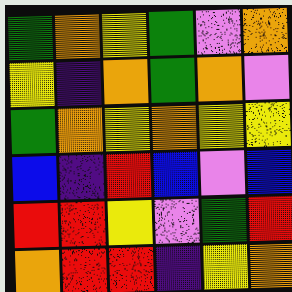[["green", "orange", "yellow", "green", "violet", "orange"], ["yellow", "indigo", "orange", "green", "orange", "violet"], ["green", "orange", "yellow", "orange", "yellow", "yellow"], ["blue", "indigo", "red", "blue", "violet", "blue"], ["red", "red", "yellow", "violet", "green", "red"], ["orange", "red", "red", "indigo", "yellow", "orange"]]